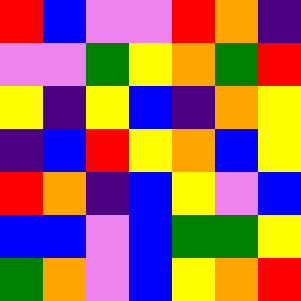[["red", "blue", "violet", "violet", "red", "orange", "indigo"], ["violet", "violet", "green", "yellow", "orange", "green", "red"], ["yellow", "indigo", "yellow", "blue", "indigo", "orange", "yellow"], ["indigo", "blue", "red", "yellow", "orange", "blue", "yellow"], ["red", "orange", "indigo", "blue", "yellow", "violet", "blue"], ["blue", "blue", "violet", "blue", "green", "green", "yellow"], ["green", "orange", "violet", "blue", "yellow", "orange", "red"]]